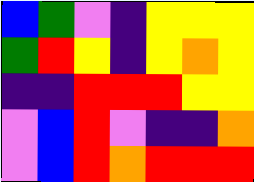[["blue", "green", "violet", "indigo", "yellow", "yellow", "yellow"], ["green", "red", "yellow", "indigo", "yellow", "orange", "yellow"], ["indigo", "indigo", "red", "red", "red", "yellow", "yellow"], ["violet", "blue", "red", "violet", "indigo", "indigo", "orange"], ["violet", "blue", "red", "orange", "red", "red", "red"]]